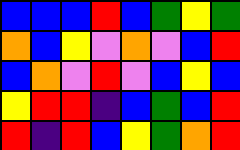[["blue", "blue", "blue", "red", "blue", "green", "yellow", "green"], ["orange", "blue", "yellow", "violet", "orange", "violet", "blue", "red"], ["blue", "orange", "violet", "red", "violet", "blue", "yellow", "blue"], ["yellow", "red", "red", "indigo", "blue", "green", "blue", "red"], ["red", "indigo", "red", "blue", "yellow", "green", "orange", "red"]]